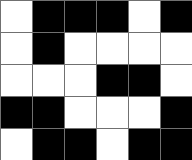[["white", "black", "black", "black", "white", "black"], ["white", "black", "white", "white", "white", "white"], ["white", "white", "white", "black", "black", "white"], ["black", "black", "white", "white", "white", "black"], ["white", "black", "black", "white", "black", "black"]]